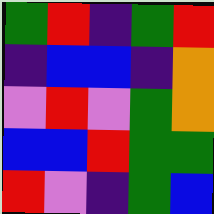[["green", "red", "indigo", "green", "red"], ["indigo", "blue", "blue", "indigo", "orange"], ["violet", "red", "violet", "green", "orange"], ["blue", "blue", "red", "green", "green"], ["red", "violet", "indigo", "green", "blue"]]